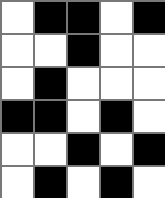[["white", "black", "black", "white", "black"], ["white", "white", "black", "white", "white"], ["white", "black", "white", "white", "white"], ["black", "black", "white", "black", "white"], ["white", "white", "black", "white", "black"], ["white", "black", "white", "black", "white"]]